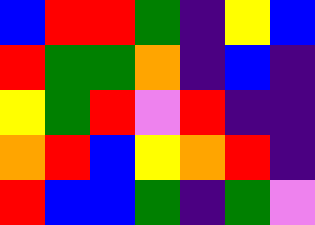[["blue", "red", "red", "green", "indigo", "yellow", "blue"], ["red", "green", "green", "orange", "indigo", "blue", "indigo"], ["yellow", "green", "red", "violet", "red", "indigo", "indigo"], ["orange", "red", "blue", "yellow", "orange", "red", "indigo"], ["red", "blue", "blue", "green", "indigo", "green", "violet"]]